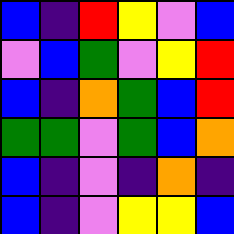[["blue", "indigo", "red", "yellow", "violet", "blue"], ["violet", "blue", "green", "violet", "yellow", "red"], ["blue", "indigo", "orange", "green", "blue", "red"], ["green", "green", "violet", "green", "blue", "orange"], ["blue", "indigo", "violet", "indigo", "orange", "indigo"], ["blue", "indigo", "violet", "yellow", "yellow", "blue"]]